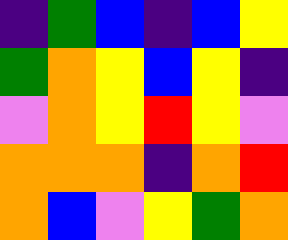[["indigo", "green", "blue", "indigo", "blue", "yellow"], ["green", "orange", "yellow", "blue", "yellow", "indigo"], ["violet", "orange", "yellow", "red", "yellow", "violet"], ["orange", "orange", "orange", "indigo", "orange", "red"], ["orange", "blue", "violet", "yellow", "green", "orange"]]